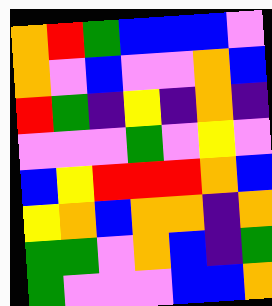[["orange", "red", "green", "blue", "blue", "blue", "violet"], ["orange", "violet", "blue", "violet", "violet", "orange", "blue"], ["red", "green", "indigo", "yellow", "indigo", "orange", "indigo"], ["violet", "violet", "violet", "green", "violet", "yellow", "violet"], ["blue", "yellow", "red", "red", "red", "orange", "blue"], ["yellow", "orange", "blue", "orange", "orange", "indigo", "orange"], ["green", "green", "violet", "orange", "blue", "indigo", "green"], ["green", "violet", "violet", "violet", "blue", "blue", "orange"]]